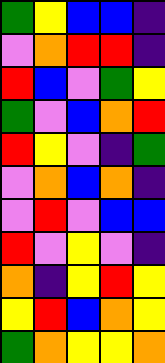[["green", "yellow", "blue", "blue", "indigo"], ["violet", "orange", "red", "red", "indigo"], ["red", "blue", "violet", "green", "yellow"], ["green", "violet", "blue", "orange", "red"], ["red", "yellow", "violet", "indigo", "green"], ["violet", "orange", "blue", "orange", "indigo"], ["violet", "red", "violet", "blue", "blue"], ["red", "violet", "yellow", "violet", "indigo"], ["orange", "indigo", "yellow", "red", "yellow"], ["yellow", "red", "blue", "orange", "yellow"], ["green", "orange", "yellow", "yellow", "orange"]]